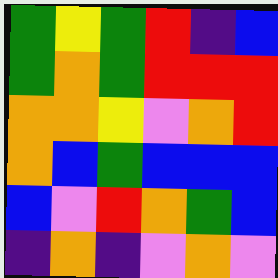[["green", "yellow", "green", "red", "indigo", "blue"], ["green", "orange", "green", "red", "red", "red"], ["orange", "orange", "yellow", "violet", "orange", "red"], ["orange", "blue", "green", "blue", "blue", "blue"], ["blue", "violet", "red", "orange", "green", "blue"], ["indigo", "orange", "indigo", "violet", "orange", "violet"]]